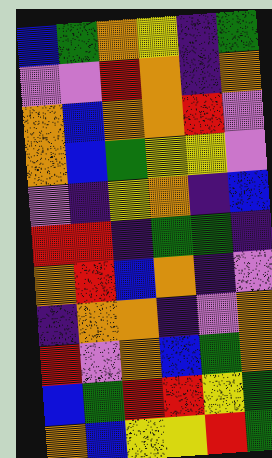[["blue", "green", "orange", "yellow", "indigo", "green"], ["violet", "violet", "red", "orange", "indigo", "orange"], ["orange", "blue", "orange", "orange", "red", "violet"], ["orange", "blue", "green", "yellow", "yellow", "violet"], ["violet", "indigo", "yellow", "orange", "indigo", "blue"], ["red", "red", "indigo", "green", "green", "indigo"], ["orange", "red", "blue", "orange", "indigo", "violet"], ["indigo", "orange", "orange", "indigo", "violet", "orange"], ["red", "violet", "orange", "blue", "green", "orange"], ["blue", "green", "red", "red", "yellow", "green"], ["orange", "blue", "yellow", "yellow", "red", "green"]]